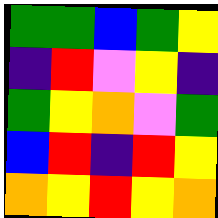[["green", "green", "blue", "green", "yellow"], ["indigo", "red", "violet", "yellow", "indigo"], ["green", "yellow", "orange", "violet", "green"], ["blue", "red", "indigo", "red", "yellow"], ["orange", "yellow", "red", "yellow", "orange"]]